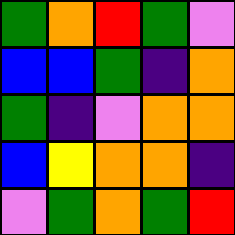[["green", "orange", "red", "green", "violet"], ["blue", "blue", "green", "indigo", "orange"], ["green", "indigo", "violet", "orange", "orange"], ["blue", "yellow", "orange", "orange", "indigo"], ["violet", "green", "orange", "green", "red"]]